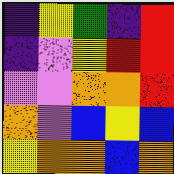[["indigo", "yellow", "green", "indigo", "red"], ["indigo", "violet", "yellow", "red", "red"], ["violet", "violet", "orange", "orange", "red"], ["orange", "violet", "blue", "yellow", "blue"], ["yellow", "orange", "orange", "blue", "orange"]]